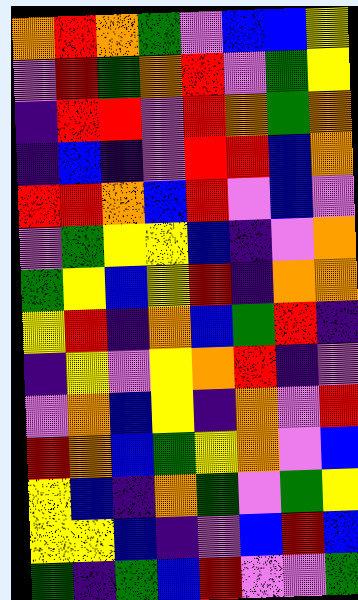[["orange", "red", "orange", "green", "violet", "blue", "blue", "yellow"], ["violet", "red", "green", "orange", "red", "violet", "green", "yellow"], ["indigo", "red", "red", "violet", "red", "orange", "green", "orange"], ["indigo", "blue", "indigo", "violet", "red", "red", "blue", "orange"], ["red", "red", "orange", "blue", "red", "violet", "blue", "violet"], ["violet", "green", "yellow", "yellow", "blue", "indigo", "violet", "orange"], ["green", "yellow", "blue", "yellow", "red", "indigo", "orange", "orange"], ["yellow", "red", "indigo", "orange", "blue", "green", "red", "indigo"], ["indigo", "yellow", "violet", "yellow", "orange", "red", "indigo", "violet"], ["violet", "orange", "blue", "yellow", "indigo", "orange", "violet", "red"], ["red", "orange", "blue", "green", "yellow", "orange", "violet", "blue"], ["yellow", "blue", "indigo", "orange", "green", "violet", "green", "yellow"], ["yellow", "yellow", "blue", "indigo", "violet", "blue", "red", "blue"], ["green", "indigo", "green", "blue", "red", "violet", "violet", "green"]]